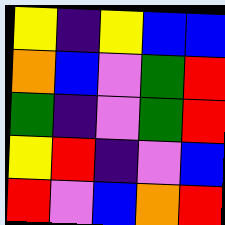[["yellow", "indigo", "yellow", "blue", "blue"], ["orange", "blue", "violet", "green", "red"], ["green", "indigo", "violet", "green", "red"], ["yellow", "red", "indigo", "violet", "blue"], ["red", "violet", "blue", "orange", "red"]]